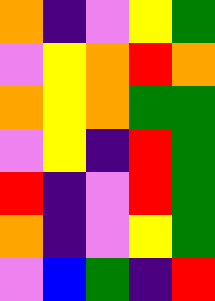[["orange", "indigo", "violet", "yellow", "green"], ["violet", "yellow", "orange", "red", "orange"], ["orange", "yellow", "orange", "green", "green"], ["violet", "yellow", "indigo", "red", "green"], ["red", "indigo", "violet", "red", "green"], ["orange", "indigo", "violet", "yellow", "green"], ["violet", "blue", "green", "indigo", "red"]]